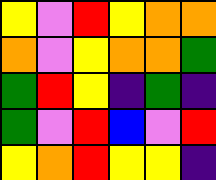[["yellow", "violet", "red", "yellow", "orange", "orange"], ["orange", "violet", "yellow", "orange", "orange", "green"], ["green", "red", "yellow", "indigo", "green", "indigo"], ["green", "violet", "red", "blue", "violet", "red"], ["yellow", "orange", "red", "yellow", "yellow", "indigo"]]